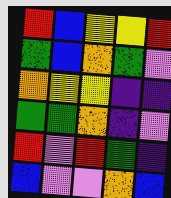[["red", "blue", "yellow", "yellow", "red"], ["green", "blue", "orange", "green", "violet"], ["orange", "yellow", "yellow", "indigo", "indigo"], ["green", "green", "orange", "indigo", "violet"], ["red", "violet", "red", "green", "indigo"], ["blue", "violet", "violet", "orange", "blue"]]